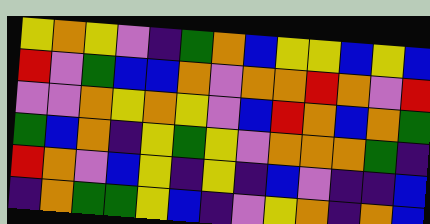[["yellow", "orange", "yellow", "violet", "indigo", "green", "orange", "blue", "yellow", "yellow", "blue", "yellow", "blue"], ["red", "violet", "green", "blue", "blue", "orange", "violet", "orange", "orange", "red", "orange", "violet", "red"], ["violet", "violet", "orange", "yellow", "orange", "yellow", "violet", "blue", "red", "orange", "blue", "orange", "green"], ["green", "blue", "orange", "indigo", "yellow", "green", "yellow", "violet", "orange", "orange", "orange", "green", "indigo"], ["red", "orange", "violet", "blue", "yellow", "indigo", "yellow", "indigo", "blue", "violet", "indigo", "indigo", "blue"], ["indigo", "orange", "green", "green", "yellow", "blue", "indigo", "violet", "yellow", "orange", "indigo", "orange", "blue"]]